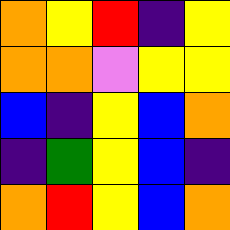[["orange", "yellow", "red", "indigo", "yellow"], ["orange", "orange", "violet", "yellow", "yellow"], ["blue", "indigo", "yellow", "blue", "orange"], ["indigo", "green", "yellow", "blue", "indigo"], ["orange", "red", "yellow", "blue", "orange"]]